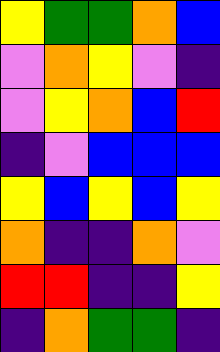[["yellow", "green", "green", "orange", "blue"], ["violet", "orange", "yellow", "violet", "indigo"], ["violet", "yellow", "orange", "blue", "red"], ["indigo", "violet", "blue", "blue", "blue"], ["yellow", "blue", "yellow", "blue", "yellow"], ["orange", "indigo", "indigo", "orange", "violet"], ["red", "red", "indigo", "indigo", "yellow"], ["indigo", "orange", "green", "green", "indigo"]]